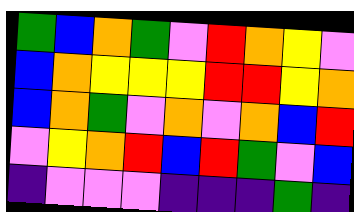[["green", "blue", "orange", "green", "violet", "red", "orange", "yellow", "violet"], ["blue", "orange", "yellow", "yellow", "yellow", "red", "red", "yellow", "orange"], ["blue", "orange", "green", "violet", "orange", "violet", "orange", "blue", "red"], ["violet", "yellow", "orange", "red", "blue", "red", "green", "violet", "blue"], ["indigo", "violet", "violet", "violet", "indigo", "indigo", "indigo", "green", "indigo"]]